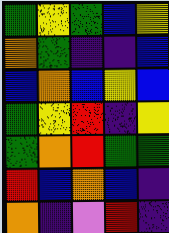[["green", "yellow", "green", "blue", "yellow"], ["orange", "green", "indigo", "indigo", "blue"], ["blue", "orange", "blue", "yellow", "blue"], ["green", "yellow", "red", "indigo", "yellow"], ["green", "orange", "red", "green", "green"], ["red", "blue", "orange", "blue", "indigo"], ["orange", "indigo", "violet", "red", "indigo"]]